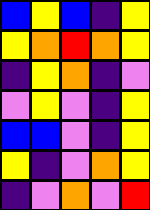[["blue", "yellow", "blue", "indigo", "yellow"], ["yellow", "orange", "red", "orange", "yellow"], ["indigo", "yellow", "orange", "indigo", "violet"], ["violet", "yellow", "violet", "indigo", "yellow"], ["blue", "blue", "violet", "indigo", "yellow"], ["yellow", "indigo", "violet", "orange", "yellow"], ["indigo", "violet", "orange", "violet", "red"]]